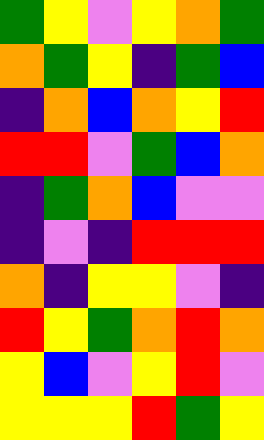[["green", "yellow", "violet", "yellow", "orange", "green"], ["orange", "green", "yellow", "indigo", "green", "blue"], ["indigo", "orange", "blue", "orange", "yellow", "red"], ["red", "red", "violet", "green", "blue", "orange"], ["indigo", "green", "orange", "blue", "violet", "violet"], ["indigo", "violet", "indigo", "red", "red", "red"], ["orange", "indigo", "yellow", "yellow", "violet", "indigo"], ["red", "yellow", "green", "orange", "red", "orange"], ["yellow", "blue", "violet", "yellow", "red", "violet"], ["yellow", "yellow", "yellow", "red", "green", "yellow"]]